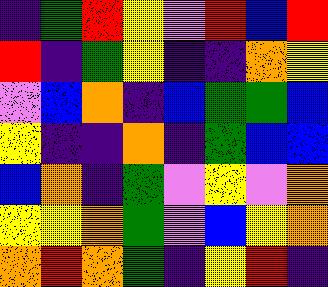[["indigo", "green", "red", "yellow", "violet", "red", "blue", "red"], ["red", "indigo", "green", "yellow", "indigo", "indigo", "orange", "yellow"], ["violet", "blue", "orange", "indigo", "blue", "green", "green", "blue"], ["yellow", "indigo", "indigo", "orange", "indigo", "green", "blue", "blue"], ["blue", "orange", "indigo", "green", "violet", "yellow", "violet", "orange"], ["yellow", "yellow", "orange", "green", "violet", "blue", "yellow", "orange"], ["orange", "red", "orange", "green", "indigo", "yellow", "red", "indigo"]]